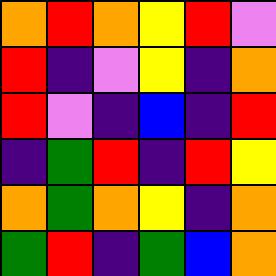[["orange", "red", "orange", "yellow", "red", "violet"], ["red", "indigo", "violet", "yellow", "indigo", "orange"], ["red", "violet", "indigo", "blue", "indigo", "red"], ["indigo", "green", "red", "indigo", "red", "yellow"], ["orange", "green", "orange", "yellow", "indigo", "orange"], ["green", "red", "indigo", "green", "blue", "orange"]]